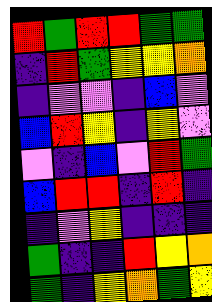[["red", "green", "red", "red", "green", "green"], ["indigo", "red", "green", "yellow", "yellow", "orange"], ["indigo", "violet", "violet", "indigo", "blue", "violet"], ["blue", "red", "yellow", "indigo", "yellow", "violet"], ["violet", "indigo", "blue", "violet", "red", "green"], ["blue", "red", "red", "indigo", "red", "indigo"], ["indigo", "violet", "yellow", "indigo", "indigo", "indigo"], ["green", "indigo", "indigo", "red", "yellow", "orange"], ["green", "indigo", "yellow", "orange", "green", "yellow"]]